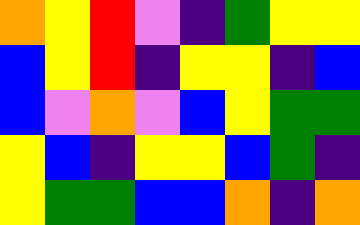[["orange", "yellow", "red", "violet", "indigo", "green", "yellow", "yellow"], ["blue", "yellow", "red", "indigo", "yellow", "yellow", "indigo", "blue"], ["blue", "violet", "orange", "violet", "blue", "yellow", "green", "green"], ["yellow", "blue", "indigo", "yellow", "yellow", "blue", "green", "indigo"], ["yellow", "green", "green", "blue", "blue", "orange", "indigo", "orange"]]